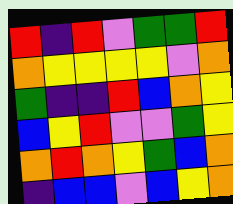[["red", "indigo", "red", "violet", "green", "green", "red"], ["orange", "yellow", "yellow", "yellow", "yellow", "violet", "orange"], ["green", "indigo", "indigo", "red", "blue", "orange", "yellow"], ["blue", "yellow", "red", "violet", "violet", "green", "yellow"], ["orange", "red", "orange", "yellow", "green", "blue", "orange"], ["indigo", "blue", "blue", "violet", "blue", "yellow", "orange"]]